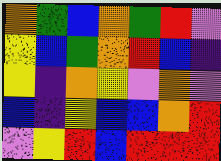[["orange", "green", "blue", "orange", "green", "red", "violet"], ["yellow", "blue", "green", "orange", "red", "blue", "indigo"], ["yellow", "indigo", "orange", "yellow", "violet", "orange", "violet"], ["blue", "indigo", "yellow", "blue", "blue", "orange", "red"], ["violet", "yellow", "red", "blue", "red", "red", "red"]]